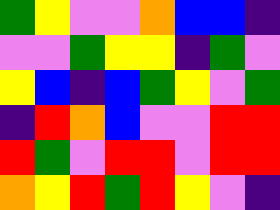[["green", "yellow", "violet", "violet", "orange", "blue", "blue", "indigo"], ["violet", "violet", "green", "yellow", "yellow", "indigo", "green", "violet"], ["yellow", "blue", "indigo", "blue", "green", "yellow", "violet", "green"], ["indigo", "red", "orange", "blue", "violet", "violet", "red", "red"], ["red", "green", "violet", "red", "red", "violet", "red", "red"], ["orange", "yellow", "red", "green", "red", "yellow", "violet", "indigo"]]